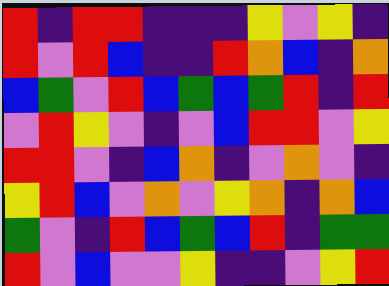[["red", "indigo", "red", "red", "indigo", "indigo", "indigo", "yellow", "violet", "yellow", "indigo"], ["red", "violet", "red", "blue", "indigo", "indigo", "red", "orange", "blue", "indigo", "orange"], ["blue", "green", "violet", "red", "blue", "green", "blue", "green", "red", "indigo", "red"], ["violet", "red", "yellow", "violet", "indigo", "violet", "blue", "red", "red", "violet", "yellow"], ["red", "red", "violet", "indigo", "blue", "orange", "indigo", "violet", "orange", "violet", "indigo"], ["yellow", "red", "blue", "violet", "orange", "violet", "yellow", "orange", "indigo", "orange", "blue"], ["green", "violet", "indigo", "red", "blue", "green", "blue", "red", "indigo", "green", "green"], ["red", "violet", "blue", "violet", "violet", "yellow", "indigo", "indigo", "violet", "yellow", "red"]]